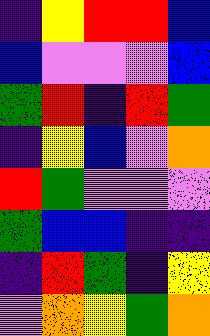[["indigo", "yellow", "red", "red", "blue"], ["blue", "violet", "violet", "violet", "blue"], ["green", "red", "indigo", "red", "green"], ["indigo", "yellow", "blue", "violet", "orange"], ["red", "green", "violet", "violet", "violet"], ["green", "blue", "blue", "indigo", "indigo"], ["indigo", "red", "green", "indigo", "yellow"], ["violet", "orange", "yellow", "green", "orange"]]